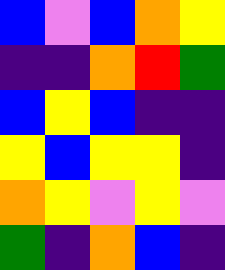[["blue", "violet", "blue", "orange", "yellow"], ["indigo", "indigo", "orange", "red", "green"], ["blue", "yellow", "blue", "indigo", "indigo"], ["yellow", "blue", "yellow", "yellow", "indigo"], ["orange", "yellow", "violet", "yellow", "violet"], ["green", "indigo", "orange", "blue", "indigo"]]